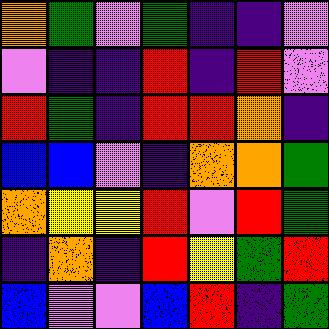[["orange", "green", "violet", "green", "indigo", "indigo", "violet"], ["violet", "indigo", "indigo", "red", "indigo", "red", "violet"], ["red", "green", "indigo", "red", "red", "orange", "indigo"], ["blue", "blue", "violet", "indigo", "orange", "orange", "green"], ["orange", "yellow", "yellow", "red", "violet", "red", "green"], ["indigo", "orange", "indigo", "red", "yellow", "green", "red"], ["blue", "violet", "violet", "blue", "red", "indigo", "green"]]